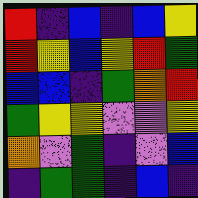[["red", "indigo", "blue", "indigo", "blue", "yellow"], ["red", "yellow", "blue", "yellow", "red", "green"], ["blue", "blue", "indigo", "green", "orange", "red"], ["green", "yellow", "yellow", "violet", "violet", "yellow"], ["orange", "violet", "green", "indigo", "violet", "blue"], ["indigo", "green", "green", "indigo", "blue", "indigo"]]